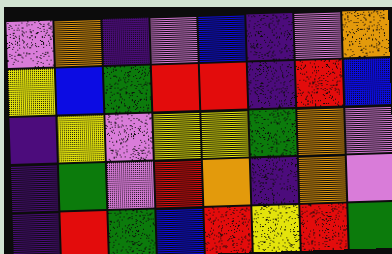[["violet", "orange", "indigo", "violet", "blue", "indigo", "violet", "orange"], ["yellow", "blue", "green", "red", "red", "indigo", "red", "blue"], ["indigo", "yellow", "violet", "yellow", "yellow", "green", "orange", "violet"], ["indigo", "green", "violet", "red", "orange", "indigo", "orange", "violet"], ["indigo", "red", "green", "blue", "red", "yellow", "red", "green"]]